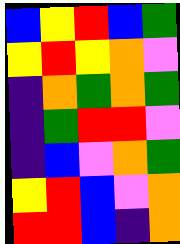[["blue", "yellow", "red", "blue", "green"], ["yellow", "red", "yellow", "orange", "violet"], ["indigo", "orange", "green", "orange", "green"], ["indigo", "green", "red", "red", "violet"], ["indigo", "blue", "violet", "orange", "green"], ["yellow", "red", "blue", "violet", "orange"], ["red", "red", "blue", "indigo", "orange"]]